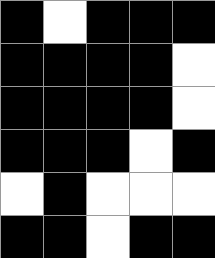[["black", "white", "black", "black", "black"], ["black", "black", "black", "black", "white"], ["black", "black", "black", "black", "white"], ["black", "black", "black", "white", "black"], ["white", "black", "white", "white", "white"], ["black", "black", "white", "black", "black"]]